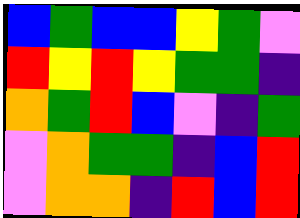[["blue", "green", "blue", "blue", "yellow", "green", "violet"], ["red", "yellow", "red", "yellow", "green", "green", "indigo"], ["orange", "green", "red", "blue", "violet", "indigo", "green"], ["violet", "orange", "green", "green", "indigo", "blue", "red"], ["violet", "orange", "orange", "indigo", "red", "blue", "red"]]